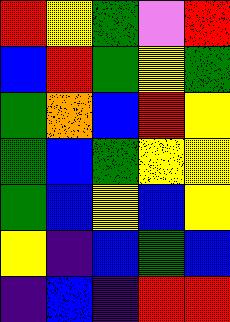[["red", "yellow", "green", "violet", "red"], ["blue", "red", "green", "yellow", "green"], ["green", "orange", "blue", "red", "yellow"], ["green", "blue", "green", "yellow", "yellow"], ["green", "blue", "yellow", "blue", "yellow"], ["yellow", "indigo", "blue", "green", "blue"], ["indigo", "blue", "indigo", "red", "red"]]